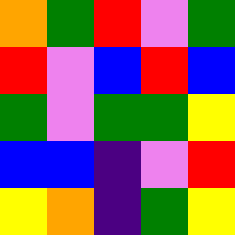[["orange", "green", "red", "violet", "green"], ["red", "violet", "blue", "red", "blue"], ["green", "violet", "green", "green", "yellow"], ["blue", "blue", "indigo", "violet", "red"], ["yellow", "orange", "indigo", "green", "yellow"]]